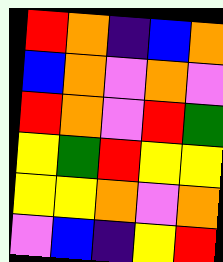[["red", "orange", "indigo", "blue", "orange"], ["blue", "orange", "violet", "orange", "violet"], ["red", "orange", "violet", "red", "green"], ["yellow", "green", "red", "yellow", "yellow"], ["yellow", "yellow", "orange", "violet", "orange"], ["violet", "blue", "indigo", "yellow", "red"]]